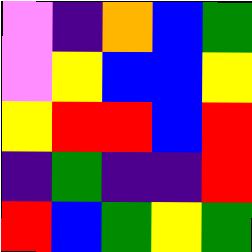[["violet", "indigo", "orange", "blue", "green"], ["violet", "yellow", "blue", "blue", "yellow"], ["yellow", "red", "red", "blue", "red"], ["indigo", "green", "indigo", "indigo", "red"], ["red", "blue", "green", "yellow", "green"]]